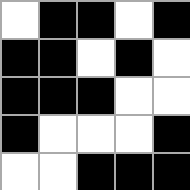[["white", "black", "black", "white", "black"], ["black", "black", "white", "black", "white"], ["black", "black", "black", "white", "white"], ["black", "white", "white", "white", "black"], ["white", "white", "black", "black", "black"]]